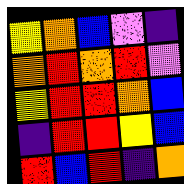[["yellow", "orange", "blue", "violet", "indigo"], ["orange", "red", "orange", "red", "violet"], ["yellow", "red", "red", "orange", "blue"], ["indigo", "red", "red", "yellow", "blue"], ["red", "blue", "red", "indigo", "orange"]]